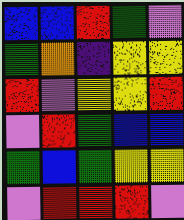[["blue", "blue", "red", "green", "violet"], ["green", "orange", "indigo", "yellow", "yellow"], ["red", "violet", "yellow", "yellow", "red"], ["violet", "red", "green", "blue", "blue"], ["green", "blue", "green", "yellow", "yellow"], ["violet", "red", "red", "red", "violet"]]